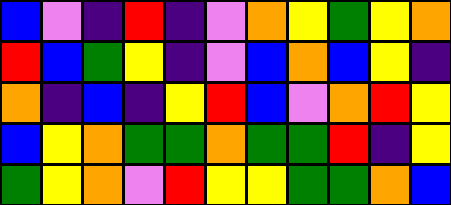[["blue", "violet", "indigo", "red", "indigo", "violet", "orange", "yellow", "green", "yellow", "orange"], ["red", "blue", "green", "yellow", "indigo", "violet", "blue", "orange", "blue", "yellow", "indigo"], ["orange", "indigo", "blue", "indigo", "yellow", "red", "blue", "violet", "orange", "red", "yellow"], ["blue", "yellow", "orange", "green", "green", "orange", "green", "green", "red", "indigo", "yellow"], ["green", "yellow", "orange", "violet", "red", "yellow", "yellow", "green", "green", "orange", "blue"]]